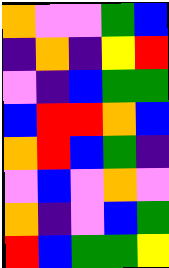[["orange", "violet", "violet", "green", "blue"], ["indigo", "orange", "indigo", "yellow", "red"], ["violet", "indigo", "blue", "green", "green"], ["blue", "red", "red", "orange", "blue"], ["orange", "red", "blue", "green", "indigo"], ["violet", "blue", "violet", "orange", "violet"], ["orange", "indigo", "violet", "blue", "green"], ["red", "blue", "green", "green", "yellow"]]